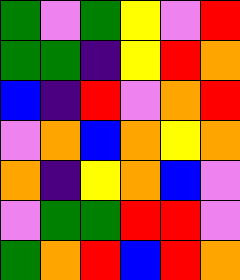[["green", "violet", "green", "yellow", "violet", "red"], ["green", "green", "indigo", "yellow", "red", "orange"], ["blue", "indigo", "red", "violet", "orange", "red"], ["violet", "orange", "blue", "orange", "yellow", "orange"], ["orange", "indigo", "yellow", "orange", "blue", "violet"], ["violet", "green", "green", "red", "red", "violet"], ["green", "orange", "red", "blue", "red", "orange"]]